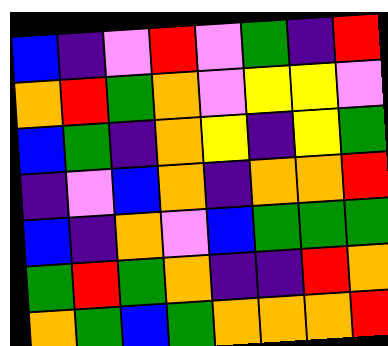[["blue", "indigo", "violet", "red", "violet", "green", "indigo", "red"], ["orange", "red", "green", "orange", "violet", "yellow", "yellow", "violet"], ["blue", "green", "indigo", "orange", "yellow", "indigo", "yellow", "green"], ["indigo", "violet", "blue", "orange", "indigo", "orange", "orange", "red"], ["blue", "indigo", "orange", "violet", "blue", "green", "green", "green"], ["green", "red", "green", "orange", "indigo", "indigo", "red", "orange"], ["orange", "green", "blue", "green", "orange", "orange", "orange", "red"]]